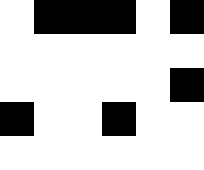[["white", "black", "black", "black", "white", "black"], ["white", "white", "white", "white", "white", "white"], ["white", "white", "white", "white", "white", "black"], ["black", "white", "white", "black", "white", "white"], ["white", "white", "white", "white", "white", "white"]]